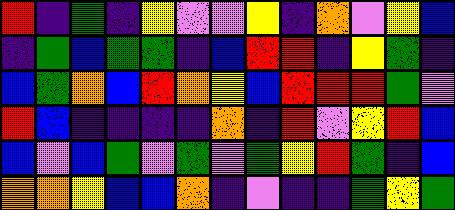[["red", "indigo", "green", "indigo", "yellow", "violet", "violet", "yellow", "indigo", "orange", "violet", "yellow", "blue"], ["indigo", "green", "blue", "green", "green", "indigo", "blue", "red", "red", "indigo", "yellow", "green", "indigo"], ["blue", "green", "orange", "blue", "red", "orange", "yellow", "blue", "red", "red", "red", "green", "violet"], ["red", "blue", "indigo", "indigo", "indigo", "indigo", "orange", "indigo", "red", "violet", "yellow", "red", "blue"], ["blue", "violet", "blue", "green", "violet", "green", "violet", "green", "yellow", "red", "green", "indigo", "blue"], ["orange", "orange", "yellow", "blue", "blue", "orange", "indigo", "violet", "indigo", "indigo", "green", "yellow", "green"]]